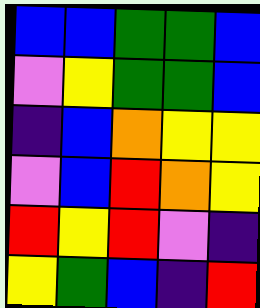[["blue", "blue", "green", "green", "blue"], ["violet", "yellow", "green", "green", "blue"], ["indigo", "blue", "orange", "yellow", "yellow"], ["violet", "blue", "red", "orange", "yellow"], ["red", "yellow", "red", "violet", "indigo"], ["yellow", "green", "blue", "indigo", "red"]]